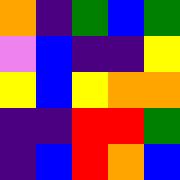[["orange", "indigo", "green", "blue", "green"], ["violet", "blue", "indigo", "indigo", "yellow"], ["yellow", "blue", "yellow", "orange", "orange"], ["indigo", "indigo", "red", "red", "green"], ["indigo", "blue", "red", "orange", "blue"]]